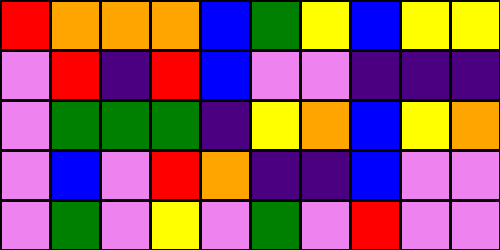[["red", "orange", "orange", "orange", "blue", "green", "yellow", "blue", "yellow", "yellow"], ["violet", "red", "indigo", "red", "blue", "violet", "violet", "indigo", "indigo", "indigo"], ["violet", "green", "green", "green", "indigo", "yellow", "orange", "blue", "yellow", "orange"], ["violet", "blue", "violet", "red", "orange", "indigo", "indigo", "blue", "violet", "violet"], ["violet", "green", "violet", "yellow", "violet", "green", "violet", "red", "violet", "violet"]]